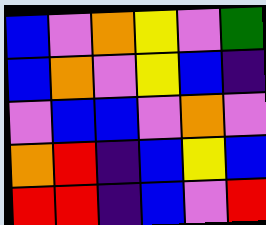[["blue", "violet", "orange", "yellow", "violet", "green"], ["blue", "orange", "violet", "yellow", "blue", "indigo"], ["violet", "blue", "blue", "violet", "orange", "violet"], ["orange", "red", "indigo", "blue", "yellow", "blue"], ["red", "red", "indigo", "blue", "violet", "red"]]